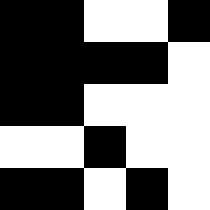[["black", "black", "white", "white", "black"], ["black", "black", "black", "black", "white"], ["black", "black", "white", "white", "white"], ["white", "white", "black", "white", "white"], ["black", "black", "white", "black", "white"]]